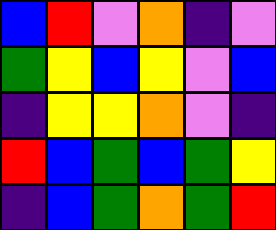[["blue", "red", "violet", "orange", "indigo", "violet"], ["green", "yellow", "blue", "yellow", "violet", "blue"], ["indigo", "yellow", "yellow", "orange", "violet", "indigo"], ["red", "blue", "green", "blue", "green", "yellow"], ["indigo", "blue", "green", "orange", "green", "red"]]